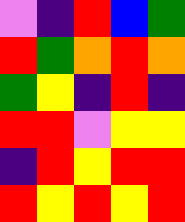[["violet", "indigo", "red", "blue", "green"], ["red", "green", "orange", "red", "orange"], ["green", "yellow", "indigo", "red", "indigo"], ["red", "red", "violet", "yellow", "yellow"], ["indigo", "red", "yellow", "red", "red"], ["red", "yellow", "red", "yellow", "red"]]